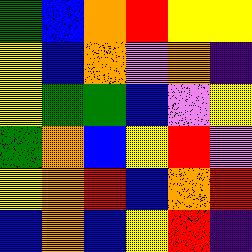[["green", "blue", "orange", "red", "yellow", "yellow"], ["yellow", "blue", "orange", "violet", "orange", "indigo"], ["yellow", "green", "green", "blue", "violet", "yellow"], ["green", "orange", "blue", "yellow", "red", "violet"], ["yellow", "orange", "red", "blue", "orange", "red"], ["blue", "orange", "blue", "yellow", "red", "indigo"]]